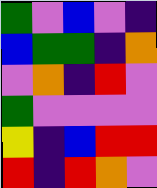[["green", "violet", "blue", "violet", "indigo"], ["blue", "green", "green", "indigo", "orange"], ["violet", "orange", "indigo", "red", "violet"], ["green", "violet", "violet", "violet", "violet"], ["yellow", "indigo", "blue", "red", "red"], ["red", "indigo", "red", "orange", "violet"]]